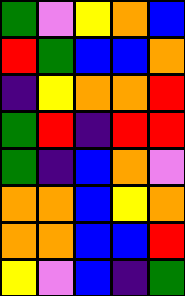[["green", "violet", "yellow", "orange", "blue"], ["red", "green", "blue", "blue", "orange"], ["indigo", "yellow", "orange", "orange", "red"], ["green", "red", "indigo", "red", "red"], ["green", "indigo", "blue", "orange", "violet"], ["orange", "orange", "blue", "yellow", "orange"], ["orange", "orange", "blue", "blue", "red"], ["yellow", "violet", "blue", "indigo", "green"]]